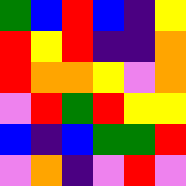[["green", "blue", "red", "blue", "indigo", "yellow"], ["red", "yellow", "red", "indigo", "indigo", "orange"], ["red", "orange", "orange", "yellow", "violet", "orange"], ["violet", "red", "green", "red", "yellow", "yellow"], ["blue", "indigo", "blue", "green", "green", "red"], ["violet", "orange", "indigo", "violet", "red", "violet"]]